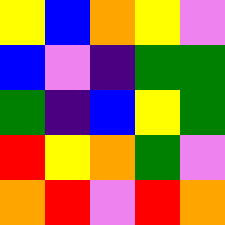[["yellow", "blue", "orange", "yellow", "violet"], ["blue", "violet", "indigo", "green", "green"], ["green", "indigo", "blue", "yellow", "green"], ["red", "yellow", "orange", "green", "violet"], ["orange", "red", "violet", "red", "orange"]]